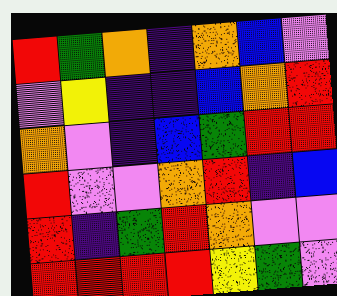[["red", "green", "orange", "indigo", "orange", "blue", "violet"], ["violet", "yellow", "indigo", "indigo", "blue", "orange", "red"], ["orange", "violet", "indigo", "blue", "green", "red", "red"], ["red", "violet", "violet", "orange", "red", "indigo", "blue"], ["red", "indigo", "green", "red", "orange", "violet", "violet"], ["red", "red", "red", "red", "yellow", "green", "violet"]]